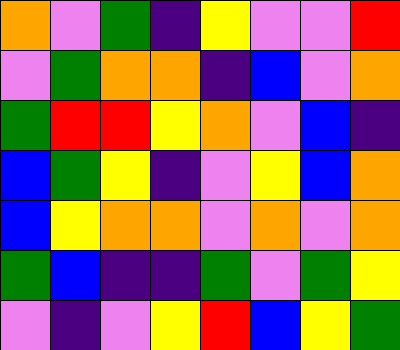[["orange", "violet", "green", "indigo", "yellow", "violet", "violet", "red"], ["violet", "green", "orange", "orange", "indigo", "blue", "violet", "orange"], ["green", "red", "red", "yellow", "orange", "violet", "blue", "indigo"], ["blue", "green", "yellow", "indigo", "violet", "yellow", "blue", "orange"], ["blue", "yellow", "orange", "orange", "violet", "orange", "violet", "orange"], ["green", "blue", "indigo", "indigo", "green", "violet", "green", "yellow"], ["violet", "indigo", "violet", "yellow", "red", "blue", "yellow", "green"]]